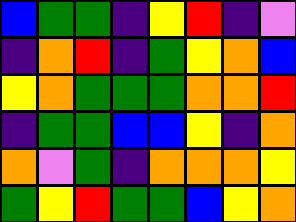[["blue", "green", "green", "indigo", "yellow", "red", "indigo", "violet"], ["indigo", "orange", "red", "indigo", "green", "yellow", "orange", "blue"], ["yellow", "orange", "green", "green", "green", "orange", "orange", "red"], ["indigo", "green", "green", "blue", "blue", "yellow", "indigo", "orange"], ["orange", "violet", "green", "indigo", "orange", "orange", "orange", "yellow"], ["green", "yellow", "red", "green", "green", "blue", "yellow", "orange"]]